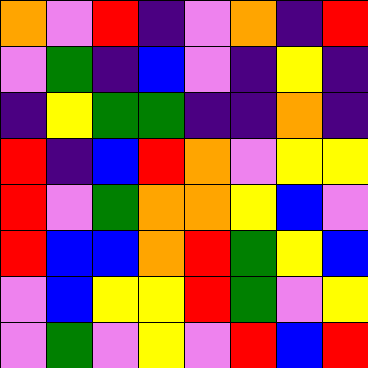[["orange", "violet", "red", "indigo", "violet", "orange", "indigo", "red"], ["violet", "green", "indigo", "blue", "violet", "indigo", "yellow", "indigo"], ["indigo", "yellow", "green", "green", "indigo", "indigo", "orange", "indigo"], ["red", "indigo", "blue", "red", "orange", "violet", "yellow", "yellow"], ["red", "violet", "green", "orange", "orange", "yellow", "blue", "violet"], ["red", "blue", "blue", "orange", "red", "green", "yellow", "blue"], ["violet", "blue", "yellow", "yellow", "red", "green", "violet", "yellow"], ["violet", "green", "violet", "yellow", "violet", "red", "blue", "red"]]